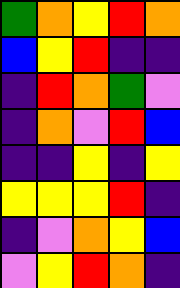[["green", "orange", "yellow", "red", "orange"], ["blue", "yellow", "red", "indigo", "indigo"], ["indigo", "red", "orange", "green", "violet"], ["indigo", "orange", "violet", "red", "blue"], ["indigo", "indigo", "yellow", "indigo", "yellow"], ["yellow", "yellow", "yellow", "red", "indigo"], ["indigo", "violet", "orange", "yellow", "blue"], ["violet", "yellow", "red", "orange", "indigo"]]